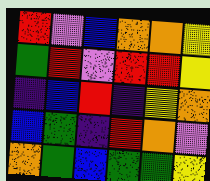[["red", "violet", "blue", "orange", "orange", "yellow"], ["green", "red", "violet", "red", "red", "yellow"], ["indigo", "blue", "red", "indigo", "yellow", "orange"], ["blue", "green", "indigo", "red", "orange", "violet"], ["orange", "green", "blue", "green", "green", "yellow"]]